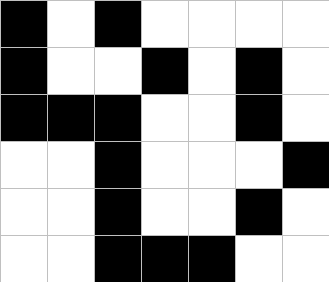[["black", "white", "black", "white", "white", "white", "white"], ["black", "white", "white", "black", "white", "black", "white"], ["black", "black", "black", "white", "white", "black", "white"], ["white", "white", "black", "white", "white", "white", "black"], ["white", "white", "black", "white", "white", "black", "white"], ["white", "white", "black", "black", "black", "white", "white"]]